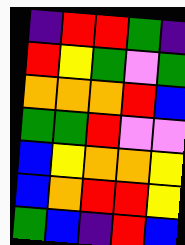[["indigo", "red", "red", "green", "indigo"], ["red", "yellow", "green", "violet", "green"], ["orange", "orange", "orange", "red", "blue"], ["green", "green", "red", "violet", "violet"], ["blue", "yellow", "orange", "orange", "yellow"], ["blue", "orange", "red", "red", "yellow"], ["green", "blue", "indigo", "red", "blue"]]